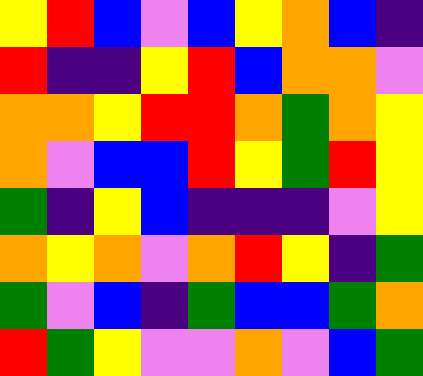[["yellow", "red", "blue", "violet", "blue", "yellow", "orange", "blue", "indigo"], ["red", "indigo", "indigo", "yellow", "red", "blue", "orange", "orange", "violet"], ["orange", "orange", "yellow", "red", "red", "orange", "green", "orange", "yellow"], ["orange", "violet", "blue", "blue", "red", "yellow", "green", "red", "yellow"], ["green", "indigo", "yellow", "blue", "indigo", "indigo", "indigo", "violet", "yellow"], ["orange", "yellow", "orange", "violet", "orange", "red", "yellow", "indigo", "green"], ["green", "violet", "blue", "indigo", "green", "blue", "blue", "green", "orange"], ["red", "green", "yellow", "violet", "violet", "orange", "violet", "blue", "green"]]